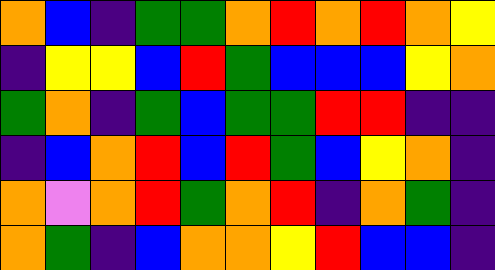[["orange", "blue", "indigo", "green", "green", "orange", "red", "orange", "red", "orange", "yellow"], ["indigo", "yellow", "yellow", "blue", "red", "green", "blue", "blue", "blue", "yellow", "orange"], ["green", "orange", "indigo", "green", "blue", "green", "green", "red", "red", "indigo", "indigo"], ["indigo", "blue", "orange", "red", "blue", "red", "green", "blue", "yellow", "orange", "indigo"], ["orange", "violet", "orange", "red", "green", "orange", "red", "indigo", "orange", "green", "indigo"], ["orange", "green", "indigo", "blue", "orange", "orange", "yellow", "red", "blue", "blue", "indigo"]]